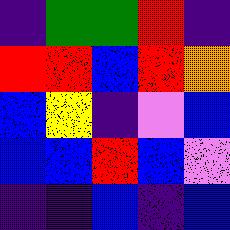[["indigo", "green", "green", "red", "indigo"], ["red", "red", "blue", "red", "orange"], ["blue", "yellow", "indigo", "violet", "blue"], ["blue", "blue", "red", "blue", "violet"], ["indigo", "indigo", "blue", "indigo", "blue"]]